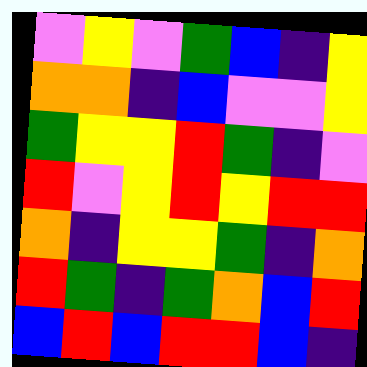[["violet", "yellow", "violet", "green", "blue", "indigo", "yellow"], ["orange", "orange", "indigo", "blue", "violet", "violet", "yellow"], ["green", "yellow", "yellow", "red", "green", "indigo", "violet"], ["red", "violet", "yellow", "red", "yellow", "red", "red"], ["orange", "indigo", "yellow", "yellow", "green", "indigo", "orange"], ["red", "green", "indigo", "green", "orange", "blue", "red"], ["blue", "red", "blue", "red", "red", "blue", "indigo"]]